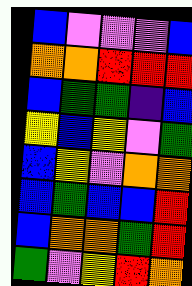[["blue", "violet", "violet", "violet", "blue"], ["orange", "orange", "red", "red", "red"], ["blue", "green", "green", "indigo", "blue"], ["yellow", "blue", "yellow", "violet", "green"], ["blue", "yellow", "violet", "orange", "orange"], ["blue", "green", "blue", "blue", "red"], ["blue", "orange", "orange", "green", "red"], ["green", "violet", "yellow", "red", "orange"]]